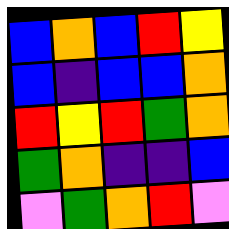[["blue", "orange", "blue", "red", "yellow"], ["blue", "indigo", "blue", "blue", "orange"], ["red", "yellow", "red", "green", "orange"], ["green", "orange", "indigo", "indigo", "blue"], ["violet", "green", "orange", "red", "violet"]]